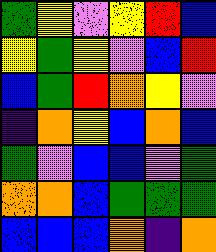[["green", "yellow", "violet", "yellow", "red", "blue"], ["yellow", "green", "yellow", "violet", "blue", "red"], ["blue", "green", "red", "orange", "yellow", "violet"], ["indigo", "orange", "yellow", "blue", "orange", "blue"], ["green", "violet", "blue", "blue", "violet", "green"], ["orange", "orange", "blue", "green", "green", "green"], ["blue", "blue", "blue", "orange", "indigo", "orange"]]